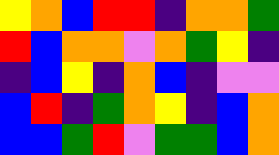[["yellow", "orange", "blue", "red", "red", "indigo", "orange", "orange", "green"], ["red", "blue", "orange", "orange", "violet", "orange", "green", "yellow", "indigo"], ["indigo", "blue", "yellow", "indigo", "orange", "blue", "indigo", "violet", "violet"], ["blue", "red", "indigo", "green", "orange", "yellow", "indigo", "blue", "orange"], ["blue", "blue", "green", "red", "violet", "green", "green", "blue", "orange"]]